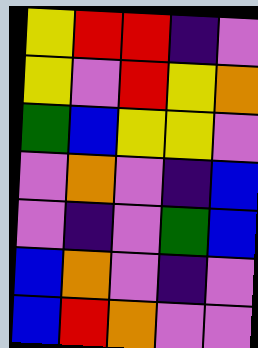[["yellow", "red", "red", "indigo", "violet"], ["yellow", "violet", "red", "yellow", "orange"], ["green", "blue", "yellow", "yellow", "violet"], ["violet", "orange", "violet", "indigo", "blue"], ["violet", "indigo", "violet", "green", "blue"], ["blue", "orange", "violet", "indigo", "violet"], ["blue", "red", "orange", "violet", "violet"]]